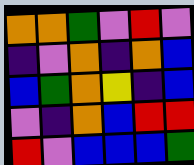[["orange", "orange", "green", "violet", "red", "violet"], ["indigo", "violet", "orange", "indigo", "orange", "blue"], ["blue", "green", "orange", "yellow", "indigo", "blue"], ["violet", "indigo", "orange", "blue", "red", "red"], ["red", "violet", "blue", "blue", "blue", "green"]]